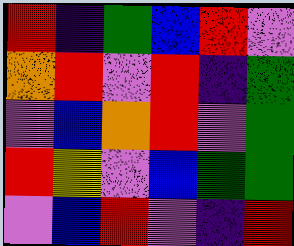[["red", "indigo", "green", "blue", "red", "violet"], ["orange", "red", "violet", "red", "indigo", "green"], ["violet", "blue", "orange", "red", "violet", "green"], ["red", "yellow", "violet", "blue", "green", "green"], ["violet", "blue", "red", "violet", "indigo", "red"]]